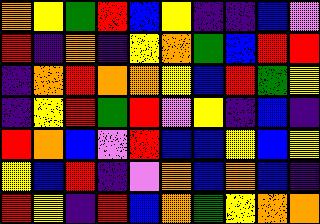[["orange", "yellow", "green", "red", "blue", "yellow", "indigo", "indigo", "blue", "violet"], ["red", "indigo", "orange", "indigo", "yellow", "orange", "green", "blue", "red", "red"], ["indigo", "orange", "red", "orange", "orange", "yellow", "blue", "red", "green", "yellow"], ["indigo", "yellow", "red", "green", "red", "violet", "yellow", "indigo", "blue", "indigo"], ["red", "orange", "blue", "violet", "red", "blue", "blue", "yellow", "blue", "yellow"], ["yellow", "blue", "red", "indigo", "violet", "orange", "blue", "orange", "blue", "indigo"], ["red", "yellow", "indigo", "red", "blue", "orange", "green", "yellow", "orange", "orange"]]